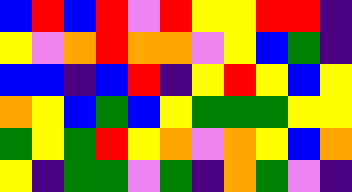[["blue", "red", "blue", "red", "violet", "red", "yellow", "yellow", "red", "red", "indigo"], ["yellow", "violet", "orange", "red", "orange", "orange", "violet", "yellow", "blue", "green", "indigo"], ["blue", "blue", "indigo", "blue", "red", "indigo", "yellow", "red", "yellow", "blue", "yellow"], ["orange", "yellow", "blue", "green", "blue", "yellow", "green", "green", "green", "yellow", "yellow"], ["green", "yellow", "green", "red", "yellow", "orange", "violet", "orange", "yellow", "blue", "orange"], ["yellow", "indigo", "green", "green", "violet", "green", "indigo", "orange", "green", "violet", "indigo"]]